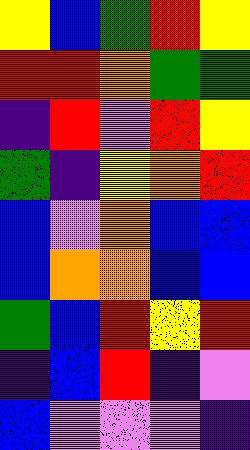[["yellow", "blue", "green", "red", "yellow"], ["red", "red", "orange", "green", "green"], ["indigo", "red", "violet", "red", "yellow"], ["green", "indigo", "yellow", "orange", "red"], ["blue", "violet", "orange", "blue", "blue"], ["blue", "orange", "orange", "blue", "blue"], ["green", "blue", "red", "yellow", "red"], ["indigo", "blue", "red", "indigo", "violet"], ["blue", "violet", "violet", "violet", "indigo"]]